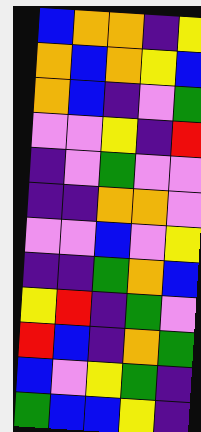[["blue", "orange", "orange", "indigo", "yellow"], ["orange", "blue", "orange", "yellow", "blue"], ["orange", "blue", "indigo", "violet", "green"], ["violet", "violet", "yellow", "indigo", "red"], ["indigo", "violet", "green", "violet", "violet"], ["indigo", "indigo", "orange", "orange", "violet"], ["violet", "violet", "blue", "violet", "yellow"], ["indigo", "indigo", "green", "orange", "blue"], ["yellow", "red", "indigo", "green", "violet"], ["red", "blue", "indigo", "orange", "green"], ["blue", "violet", "yellow", "green", "indigo"], ["green", "blue", "blue", "yellow", "indigo"]]